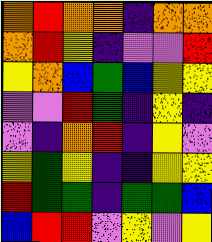[["orange", "red", "orange", "orange", "indigo", "orange", "orange"], ["orange", "red", "yellow", "indigo", "violet", "violet", "red"], ["yellow", "orange", "blue", "green", "blue", "yellow", "yellow"], ["violet", "violet", "red", "green", "indigo", "yellow", "indigo"], ["violet", "indigo", "orange", "red", "indigo", "yellow", "violet"], ["yellow", "green", "yellow", "indigo", "indigo", "yellow", "yellow"], ["red", "green", "green", "indigo", "green", "green", "blue"], ["blue", "red", "red", "violet", "yellow", "violet", "yellow"]]